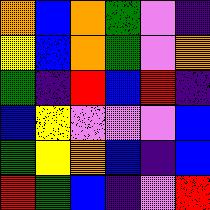[["orange", "blue", "orange", "green", "violet", "indigo"], ["yellow", "blue", "orange", "green", "violet", "orange"], ["green", "indigo", "red", "blue", "red", "indigo"], ["blue", "yellow", "violet", "violet", "violet", "blue"], ["green", "yellow", "orange", "blue", "indigo", "blue"], ["red", "green", "blue", "indigo", "violet", "red"]]